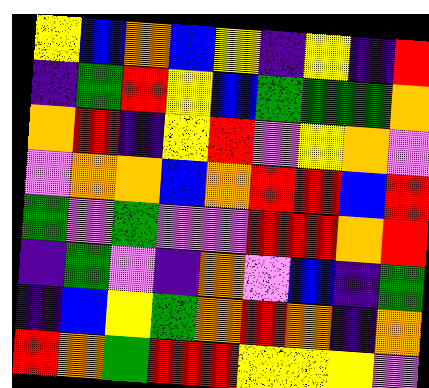[["yellow", "blue", "orange", "blue", "yellow", "indigo", "yellow", "indigo", "red"], ["indigo", "green", "red", "yellow", "blue", "green", "green", "green", "orange"], ["orange", "red", "indigo", "yellow", "red", "violet", "yellow", "orange", "violet"], ["violet", "orange", "orange", "blue", "orange", "red", "red", "blue", "red"], ["green", "violet", "green", "violet", "violet", "red", "red", "orange", "red"], ["indigo", "green", "violet", "indigo", "orange", "violet", "blue", "indigo", "green"], ["indigo", "blue", "yellow", "green", "orange", "red", "orange", "indigo", "orange"], ["red", "orange", "green", "red", "red", "yellow", "yellow", "yellow", "violet"]]